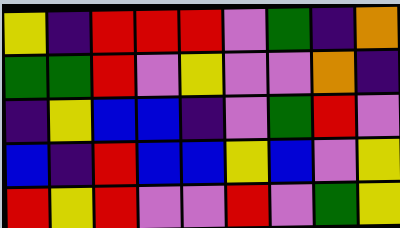[["yellow", "indigo", "red", "red", "red", "violet", "green", "indigo", "orange"], ["green", "green", "red", "violet", "yellow", "violet", "violet", "orange", "indigo"], ["indigo", "yellow", "blue", "blue", "indigo", "violet", "green", "red", "violet"], ["blue", "indigo", "red", "blue", "blue", "yellow", "blue", "violet", "yellow"], ["red", "yellow", "red", "violet", "violet", "red", "violet", "green", "yellow"]]